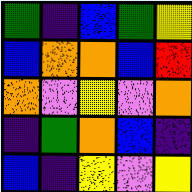[["green", "indigo", "blue", "green", "yellow"], ["blue", "orange", "orange", "blue", "red"], ["orange", "violet", "yellow", "violet", "orange"], ["indigo", "green", "orange", "blue", "indigo"], ["blue", "indigo", "yellow", "violet", "yellow"]]